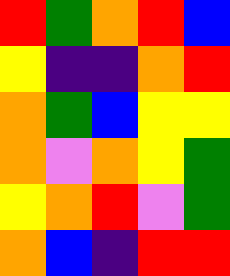[["red", "green", "orange", "red", "blue"], ["yellow", "indigo", "indigo", "orange", "red"], ["orange", "green", "blue", "yellow", "yellow"], ["orange", "violet", "orange", "yellow", "green"], ["yellow", "orange", "red", "violet", "green"], ["orange", "blue", "indigo", "red", "red"]]